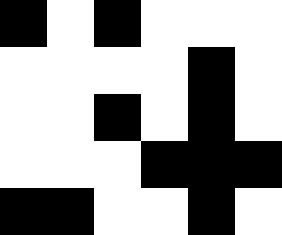[["black", "white", "black", "white", "white", "white"], ["white", "white", "white", "white", "black", "white"], ["white", "white", "black", "white", "black", "white"], ["white", "white", "white", "black", "black", "black"], ["black", "black", "white", "white", "black", "white"]]